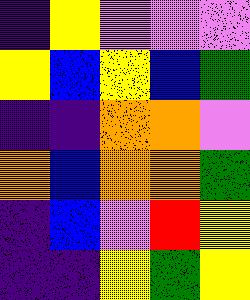[["indigo", "yellow", "violet", "violet", "violet"], ["yellow", "blue", "yellow", "blue", "green"], ["indigo", "indigo", "orange", "orange", "violet"], ["orange", "blue", "orange", "orange", "green"], ["indigo", "blue", "violet", "red", "yellow"], ["indigo", "indigo", "yellow", "green", "yellow"]]